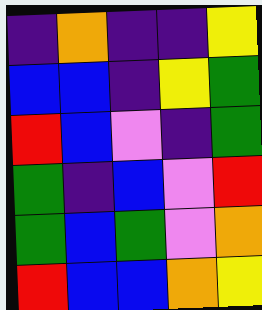[["indigo", "orange", "indigo", "indigo", "yellow"], ["blue", "blue", "indigo", "yellow", "green"], ["red", "blue", "violet", "indigo", "green"], ["green", "indigo", "blue", "violet", "red"], ["green", "blue", "green", "violet", "orange"], ["red", "blue", "blue", "orange", "yellow"]]